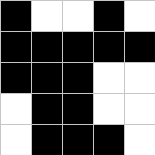[["black", "white", "white", "black", "white"], ["black", "black", "black", "black", "black"], ["black", "black", "black", "white", "white"], ["white", "black", "black", "white", "white"], ["white", "black", "black", "black", "white"]]